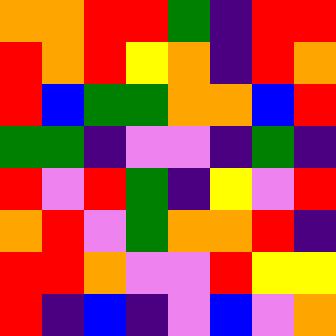[["orange", "orange", "red", "red", "green", "indigo", "red", "red"], ["red", "orange", "red", "yellow", "orange", "indigo", "red", "orange"], ["red", "blue", "green", "green", "orange", "orange", "blue", "red"], ["green", "green", "indigo", "violet", "violet", "indigo", "green", "indigo"], ["red", "violet", "red", "green", "indigo", "yellow", "violet", "red"], ["orange", "red", "violet", "green", "orange", "orange", "red", "indigo"], ["red", "red", "orange", "violet", "violet", "red", "yellow", "yellow"], ["red", "indigo", "blue", "indigo", "violet", "blue", "violet", "orange"]]